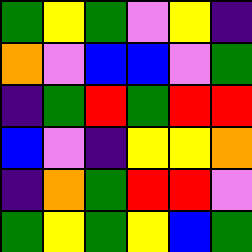[["green", "yellow", "green", "violet", "yellow", "indigo"], ["orange", "violet", "blue", "blue", "violet", "green"], ["indigo", "green", "red", "green", "red", "red"], ["blue", "violet", "indigo", "yellow", "yellow", "orange"], ["indigo", "orange", "green", "red", "red", "violet"], ["green", "yellow", "green", "yellow", "blue", "green"]]